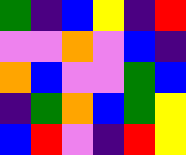[["green", "indigo", "blue", "yellow", "indigo", "red"], ["violet", "violet", "orange", "violet", "blue", "indigo"], ["orange", "blue", "violet", "violet", "green", "blue"], ["indigo", "green", "orange", "blue", "green", "yellow"], ["blue", "red", "violet", "indigo", "red", "yellow"]]